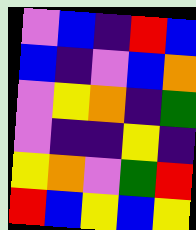[["violet", "blue", "indigo", "red", "blue"], ["blue", "indigo", "violet", "blue", "orange"], ["violet", "yellow", "orange", "indigo", "green"], ["violet", "indigo", "indigo", "yellow", "indigo"], ["yellow", "orange", "violet", "green", "red"], ["red", "blue", "yellow", "blue", "yellow"]]